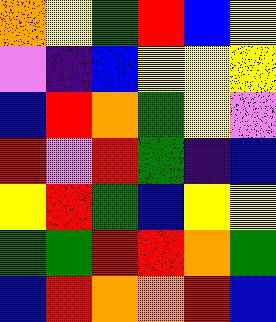[["orange", "yellow", "green", "red", "blue", "yellow"], ["violet", "indigo", "blue", "yellow", "yellow", "yellow"], ["blue", "red", "orange", "green", "yellow", "violet"], ["red", "violet", "red", "green", "indigo", "blue"], ["yellow", "red", "green", "blue", "yellow", "yellow"], ["green", "green", "red", "red", "orange", "green"], ["blue", "red", "orange", "orange", "red", "blue"]]